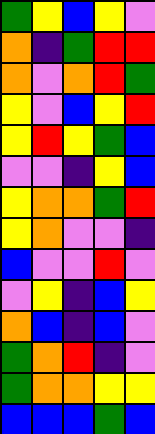[["green", "yellow", "blue", "yellow", "violet"], ["orange", "indigo", "green", "red", "red"], ["orange", "violet", "orange", "red", "green"], ["yellow", "violet", "blue", "yellow", "red"], ["yellow", "red", "yellow", "green", "blue"], ["violet", "violet", "indigo", "yellow", "blue"], ["yellow", "orange", "orange", "green", "red"], ["yellow", "orange", "violet", "violet", "indigo"], ["blue", "violet", "violet", "red", "violet"], ["violet", "yellow", "indigo", "blue", "yellow"], ["orange", "blue", "indigo", "blue", "violet"], ["green", "orange", "red", "indigo", "violet"], ["green", "orange", "orange", "yellow", "yellow"], ["blue", "blue", "blue", "green", "blue"]]